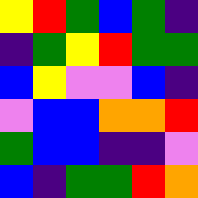[["yellow", "red", "green", "blue", "green", "indigo"], ["indigo", "green", "yellow", "red", "green", "green"], ["blue", "yellow", "violet", "violet", "blue", "indigo"], ["violet", "blue", "blue", "orange", "orange", "red"], ["green", "blue", "blue", "indigo", "indigo", "violet"], ["blue", "indigo", "green", "green", "red", "orange"]]